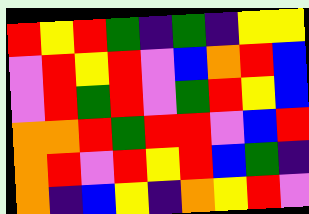[["red", "yellow", "red", "green", "indigo", "green", "indigo", "yellow", "yellow"], ["violet", "red", "yellow", "red", "violet", "blue", "orange", "red", "blue"], ["violet", "red", "green", "red", "violet", "green", "red", "yellow", "blue"], ["orange", "orange", "red", "green", "red", "red", "violet", "blue", "red"], ["orange", "red", "violet", "red", "yellow", "red", "blue", "green", "indigo"], ["orange", "indigo", "blue", "yellow", "indigo", "orange", "yellow", "red", "violet"]]